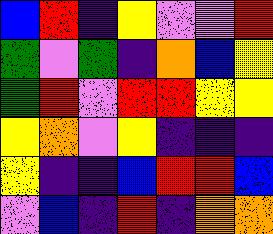[["blue", "red", "indigo", "yellow", "violet", "violet", "red"], ["green", "violet", "green", "indigo", "orange", "blue", "yellow"], ["green", "red", "violet", "red", "red", "yellow", "yellow"], ["yellow", "orange", "violet", "yellow", "indigo", "indigo", "indigo"], ["yellow", "indigo", "indigo", "blue", "red", "red", "blue"], ["violet", "blue", "indigo", "red", "indigo", "orange", "orange"]]